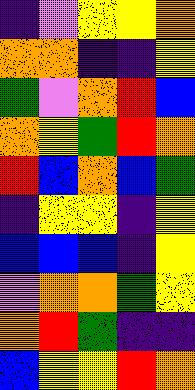[["indigo", "violet", "yellow", "yellow", "orange"], ["orange", "orange", "indigo", "indigo", "yellow"], ["green", "violet", "orange", "red", "blue"], ["orange", "yellow", "green", "red", "orange"], ["red", "blue", "orange", "blue", "green"], ["indigo", "yellow", "yellow", "indigo", "yellow"], ["blue", "blue", "blue", "indigo", "yellow"], ["violet", "orange", "orange", "green", "yellow"], ["orange", "red", "green", "indigo", "indigo"], ["blue", "yellow", "yellow", "red", "orange"]]